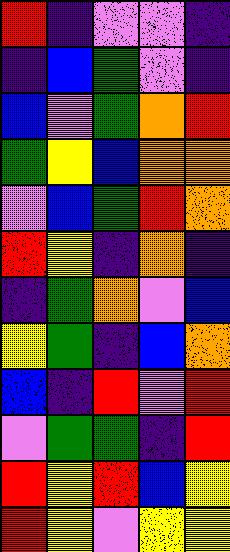[["red", "indigo", "violet", "violet", "indigo"], ["indigo", "blue", "green", "violet", "indigo"], ["blue", "violet", "green", "orange", "red"], ["green", "yellow", "blue", "orange", "orange"], ["violet", "blue", "green", "red", "orange"], ["red", "yellow", "indigo", "orange", "indigo"], ["indigo", "green", "orange", "violet", "blue"], ["yellow", "green", "indigo", "blue", "orange"], ["blue", "indigo", "red", "violet", "red"], ["violet", "green", "green", "indigo", "red"], ["red", "yellow", "red", "blue", "yellow"], ["red", "yellow", "violet", "yellow", "yellow"]]